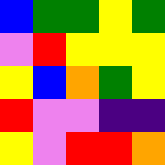[["blue", "green", "green", "yellow", "green"], ["violet", "red", "yellow", "yellow", "yellow"], ["yellow", "blue", "orange", "green", "yellow"], ["red", "violet", "violet", "indigo", "indigo"], ["yellow", "violet", "red", "red", "orange"]]